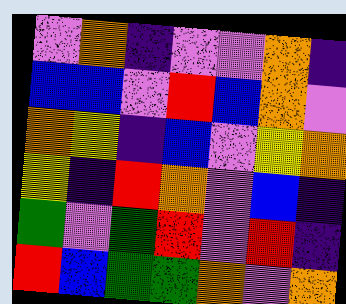[["violet", "orange", "indigo", "violet", "violet", "orange", "indigo"], ["blue", "blue", "violet", "red", "blue", "orange", "violet"], ["orange", "yellow", "indigo", "blue", "violet", "yellow", "orange"], ["yellow", "indigo", "red", "orange", "violet", "blue", "indigo"], ["green", "violet", "green", "red", "violet", "red", "indigo"], ["red", "blue", "green", "green", "orange", "violet", "orange"]]